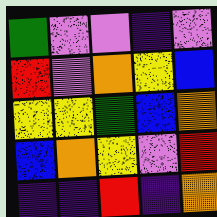[["green", "violet", "violet", "indigo", "violet"], ["red", "violet", "orange", "yellow", "blue"], ["yellow", "yellow", "green", "blue", "orange"], ["blue", "orange", "yellow", "violet", "red"], ["indigo", "indigo", "red", "indigo", "orange"]]